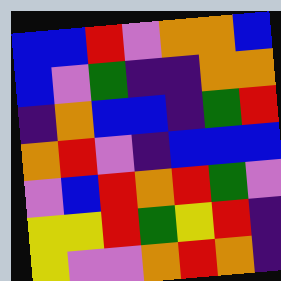[["blue", "blue", "red", "violet", "orange", "orange", "blue"], ["blue", "violet", "green", "indigo", "indigo", "orange", "orange"], ["indigo", "orange", "blue", "blue", "indigo", "green", "red"], ["orange", "red", "violet", "indigo", "blue", "blue", "blue"], ["violet", "blue", "red", "orange", "red", "green", "violet"], ["yellow", "yellow", "red", "green", "yellow", "red", "indigo"], ["yellow", "violet", "violet", "orange", "red", "orange", "indigo"]]